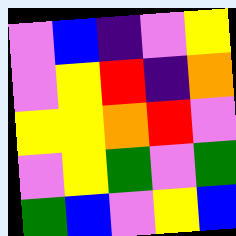[["violet", "blue", "indigo", "violet", "yellow"], ["violet", "yellow", "red", "indigo", "orange"], ["yellow", "yellow", "orange", "red", "violet"], ["violet", "yellow", "green", "violet", "green"], ["green", "blue", "violet", "yellow", "blue"]]